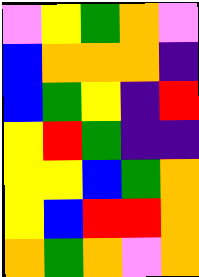[["violet", "yellow", "green", "orange", "violet"], ["blue", "orange", "orange", "orange", "indigo"], ["blue", "green", "yellow", "indigo", "red"], ["yellow", "red", "green", "indigo", "indigo"], ["yellow", "yellow", "blue", "green", "orange"], ["yellow", "blue", "red", "red", "orange"], ["orange", "green", "orange", "violet", "orange"]]